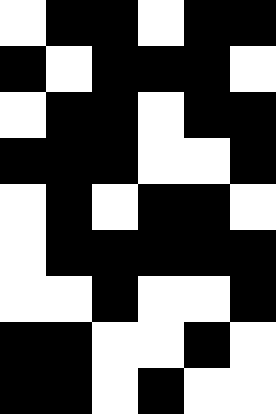[["white", "black", "black", "white", "black", "black"], ["black", "white", "black", "black", "black", "white"], ["white", "black", "black", "white", "black", "black"], ["black", "black", "black", "white", "white", "black"], ["white", "black", "white", "black", "black", "white"], ["white", "black", "black", "black", "black", "black"], ["white", "white", "black", "white", "white", "black"], ["black", "black", "white", "white", "black", "white"], ["black", "black", "white", "black", "white", "white"]]